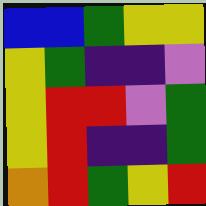[["blue", "blue", "green", "yellow", "yellow"], ["yellow", "green", "indigo", "indigo", "violet"], ["yellow", "red", "red", "violet", "green"], ["yellow", "red", "indigo", "indigo", "green"], ["orange", "red", "green", "yellow", "red"]]